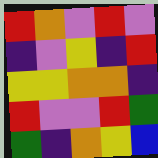[["red", "orange", "violet", "red", "violet"], ["indigo", "violet", "yellow", "indigo", "red"], ["yellow", "yellow", "orange", "orange", "indigo"], ["red", "violet", "violet", "red", "green"], ["green", "indigo", "orange", "yellow", "blue"]]